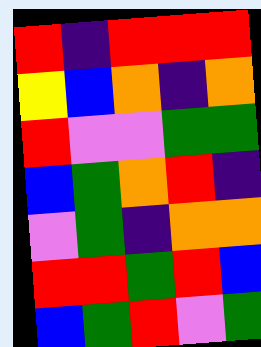[["red", "indigo", "red", "red", "red"], ["yellow", "blue", "orange", "indigo", "orange"], ["red", "violet", "violet", "green", "green"], ["blue", "green", "orange", "red", "indigo"], ["violet", "green", "indigo", "orange", "orange"], ["red", "red", "green", "red", "blue"], ["blue", "green", "red", "violet", "green"]]